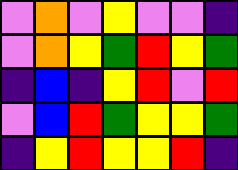[["violet", "orange", "violet", "yellow", "violet", "violet", "indigo"], ["violet", "orange", "yellow", "green", "red", "yellow", "green"], ["indigo", "blue", "indigo", "yellow", "red", "violet", "red"], ["violet", "blue", "red", "green", "yellow", "yellow", "green"], ["indigo", "yellow", "red", "yellow", "yellow", "red", "indigo"]]